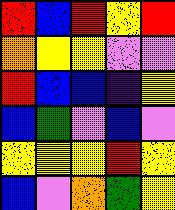[["red", "blue", "red", "yellow", "red"], ["orange", "yellow", "yellow", "violet", "violet"], ["red", "blue", "blue", "indigo", "yellow"], ["blue", "green", "violet", "blue", "violet"], ["yellow", "yellow", "yellow", "red", "yellow"], ["blue", "violet", "orange", "green", "yellow"]]